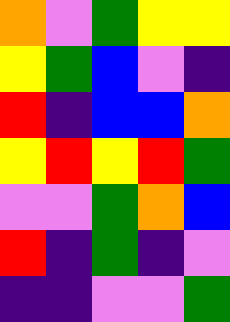[["orange", "violet", "green", "yellow", "yellow"], ["yellow", "green", "blue", "violet", "indigo"], ["red", "indigo", "blue", "blue", "orange"], ["yellow", "red", "yellow", "red", "green"], ["violet", "violet", "green", "orange", "blue"], ["red", "indigo", "green", "indigo", "violet"], ["indigo", "indigo", "violet", "violet", "green"]]